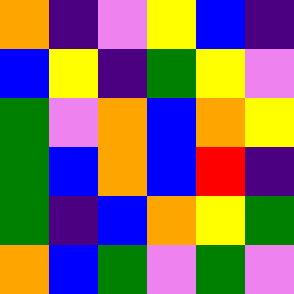[["orange", "indigo", "violet", "yellow", "blue", "indigo"], ["blue", "yellow", "indigo", "green", "yellow", "violet"], ["green", "violet", "orange", "blue", "orange", "yellow"], ["green", "blue", "orange", "blue", "red", "indigo"], ["green", "indigo", "blue", "orange", "yellow", "green"], ["orange", "blue", "green", "violet", "green", "violet"]]